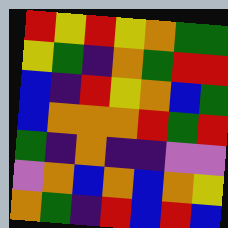[["red", "yellow", "red", "yellow", "orange", "green", "green"], ["yellow", "green", "indigo", "orange", "green", "red", "red"], ["blue", "indigo", "red", "yellow", "orange", "blue", "green"], ["blue", "orange", "orange", "orange", "red", "green", "red"], ["green", "indigo", "orange", "indigo", "indigo", "violet", "violet"], ["violet", "orange", "blue", "orange", "blue", "orange", "yellow"], ["orange", "green", "indigo", "red", "blue", "red", "blue"]]